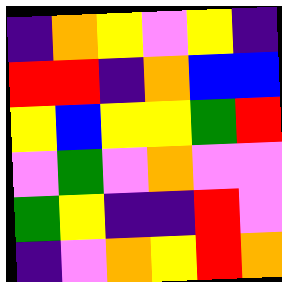[["indigo", "orange", "yellow", "violet", "yellow", "indigo"], ["red", "red", "indigo", "orange", "blue", "blue"], ["yellow", "blue", "yellow", "yellow", "green", "red"], ["violet", "green", "violet", "orange", "violet", "violet"], ["green", "yellow", "indigo", "indigo", "red", "violet"], ["indigo", "violet", "orange", "yellow", "red", "orange"]]